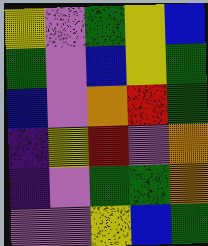[["yellow", "violet", "green", "yellow", "blue"], ["green", "violet", "blue", "yellow", "green"], ["blue", "violet", "orange", "red", "green"], ["indigo", "yellow", "red", "violet", "orange"], ["indigo", "violet", "green", "green", "orange"], ["violet", "violet", "yellow", "blue", "green"]]